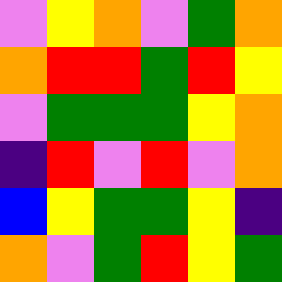[["violet", "yellow", "orange", "violet", "green", "orange"], ["orange", "red", "red", "green", "red", "yellow"], ["violet", "green", "green", "green", "yellow", "orange"], ["indigo", "red", "violet", "red", "violet", "orange"], ["blue", "yellow", "green", "green", "yellow", "indigo"], ["orange", "violet", "green", "red", "yellow", "green"]]